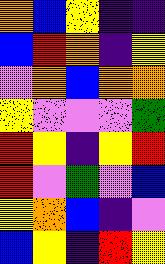[["orange", "blue", "yellow", "indigo", "indigo"], ["blue", "red", "orange", "indigo", "yellow"], ["violet", "orange", "blue", "orange", "orange"], ["yellow", "violet", "violet", "violet", "green"], ["red", "yellow", "indigo", "yellow", "red"], ["red", "violet", "green", "violet", "blue"], ["yellow", "orange", "blue", "indigo", "violet"], ["blue", "yellow", "indigo", "red", "yellow"]]